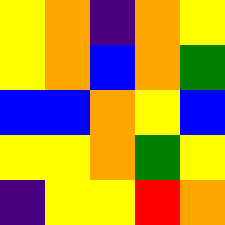[["yellow", "orange", "indigo", "orange", "yellow"], ["yellow", "orange", "blue", "orange", "green"], ["blue", "blue", "orange", "yellow", "blue"], ["yellow", "yellow", "orange", "green", "yellow"], ["indigo", "yellow", "yellow", "red", "orange"]]